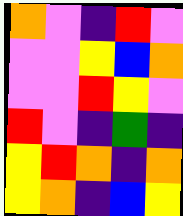[["orange", "violet", "indigo", "red", "violet"], ["violet", "violet", "yellow", "blue", "orange"], ["violet", "violet", "red", "yellow", "violet"], ["red", "violet", "indigo", "green", "indigo"], ["yellow", "red", "orange", "indigo", "orange"], ["yellow", "orange", "indigo", "blue", "yellow"]]